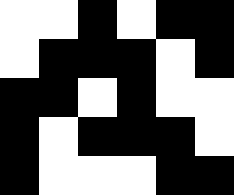[["white", "white", "black", "white", "black", "black"], ["white", "black", "black", "black", "white", "black"], ["black", "black", "white", "black", "white", "white"], ["black", "white", "black", "black", "black", "white"], ["black", "white", "white", "white", "black", "black"]]